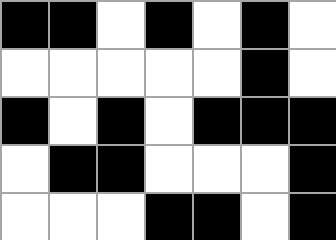[["black", "black", "white", "black", "white", "black", "white"], ["white", "white", "white", "white", "white", "black", "white"], ["black", "white", "black", "white", "black", "black", "black"], ["white", "black", "black", "white", "white", "white", "black"], ["white", "white", "white", "black", "black", "white", "black"]]